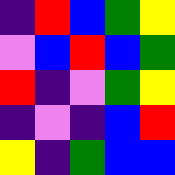[["indigo", "red", "blue", "green", "yellow"], ["violet", "blue", "red", "blue", "green"], ["red", "indigo", "violet", "green", "yellow"], ["indigo", "violet", "indigo", "blue", "red"], ["yellow", "indigo", "green", "blue", "blue"]]